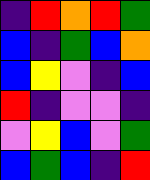[["indigo", "red", "orange", "red", "green"], ["blue", "indigo", "green", "blue", "orange"], ["blue", "yellow", "violet", "indigo", "blue"], ["red", "indigo", "violet", "violet", "indigo"], ["violet", "yellow", "blue", "violet", "green"], ["blue", "green", "blue", "indigo", "red"]]